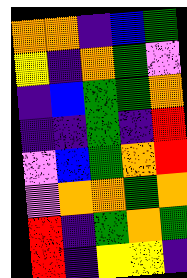[["orange", "orange", "indigo", "blue", "green"], ["yellow", "indigo", "orange", "green", "violet"], ["indigo", "blue", "green", "green", "orange"], ["indigo", "indigo", "green", "indigo", "red"], ["violet", "blue", "green", "orange", "red"], ["violet", "orange", "orange", "green", "orange"], ["red", "indigo", "green", "orange", "green"], ["red", "indigo", "yellow", "yellow", "indigo"]]